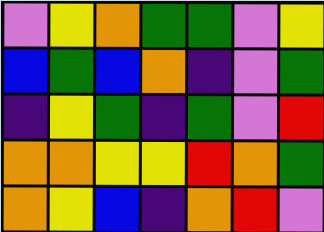[["violet", "yellow", "orange", "green", "green", "violet", "yellow"], ["blue", "green", "blue", "orange", "indigo", "violet", "green"], ["indigo", "yellow", "green", "indigo", "green", "violet", "red"], ["orange", "orange", "yellow", "yellow", "red", "orange", "green"], ["orange", "yellow", "blue", "indigo", "orange", "red", "violet"]]